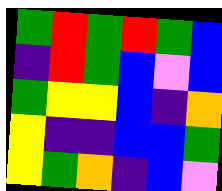[["green", "red", "green", "red", "green", "blue"], ["indigo", "red", "green", "blue", "violet", "blue"], ["green", "yellow", "yellow", "blue", "indigo", "orange"], ["yellow", "indigo", "indigo", "blue", "blue", "green"], ["yellow", "green", "orange", "indigo", "blue", "violet"]]